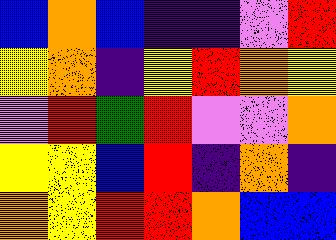[["blue", "orange", "blue", "indigo", "indigo", "violet", "red"], ["yellow", "orange", "indigo", "yellow", "red", "orange", "yellow"], ["violet", "red", "green", "red", "violet", "violet", "orange"], ["yellow", "yellow", "blue", "red", "indigo", "orange", "indigo"], ["orange", "yellow", "red", "red", "orange", "blue", "blue"]]